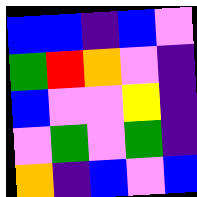[["blue", "blue", "indigo", "blue", "violet"], ["green", "red", "orange", "violet", "indigo"], ["blue", "violet", "violet", "yellow", "indigo"], ["violet", "green", "violet", "green", "indigo"], ["orange", "indigo", "blue", "violet", "blue"]]